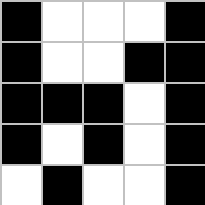[["black", "white", "white", "white", "black"], ["black", "white", "white", "black", "black"], ["black", "black", "black", "white", "black"], ["black", "white", "black", "white", "black"], ["white", "black", "white", "white", "black"]]